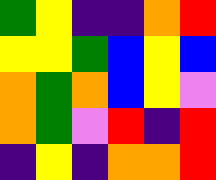[["green", "yellow", "indigo", "indigo", "orange", "red"], ["yellow", "yellow", "green", "blue", "yellow", "blue"], ["orange", "green", "orange", "blue", "yellow", "violet"], ["orange", "green", "violet", "red", "indigo", "red"], ["indigo", "yellow", "indigo", "orange", "orange", "red"]]